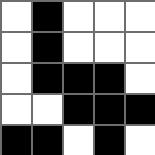[["white", "black", "white", "white", "white"], ["white", "black", "white", "white", "white"], ["white", "black", "black", "black", "white"], ["white", "white", "black", "black", "black"], ["black", "black", "white", "black", "white"]]